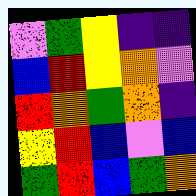[["violet", "green", "yellow", "indigo", "indigo"], ["blue", "red", "yellow", "orange", "violet"], ["red", "orange", "green", "orange", "indigo"], ["yellow", "red", "blue", "violet", "blue"], ["green", "red", "blue", "green", "orange"]]